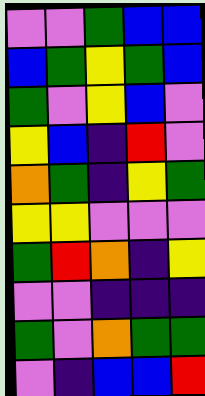[["violet", "violet", "green", "blue", "blue"], ["blue", "green", "yellow", "green", "blue"], ["green", "violet", "yellow", "blue", "violet"], ["yellow", "blue", "indigo", "red", "violet"], ["orange", "green", "indigo", "yellow", "green"], ["yellow", "yellow", "violet", "violet", "violet"], ["green", "red", "orange", "indigo", "yellow"], ["violet", "violet", "indigo", "indigo", "indigo"], ["green", "violet", "orange", "green", "green"], ["violet", "indigo", "blue", "blue", "red"]]